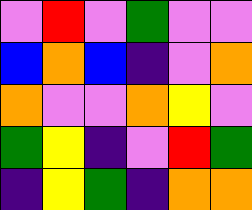[["violet", "red", "violet", "green", "violet", "violet"], ["blue", "orange", "blue", "indigo", "violet", "orange"], ["orange", "violet", "violet", "orange", "yellow", "violet"], ["green", "yellow", "indigo", "violet", "red", "green"], ["indigo", "yellow", "green", "indigo", "orange", "orange"]]